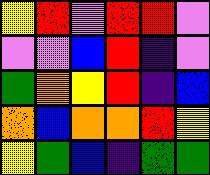[["yellow", "red", "violet", "red", "red", "violet"], ["violet", "violet", "blue", "red", "indigo", "violet"], ["green", "orange", "yellow", "red", "indigo", "blue"], ["orange", "blue", "orange", "orange", "red", "yellow"], ["yellow", "green", "blue", "indigo", "green", "green"]]